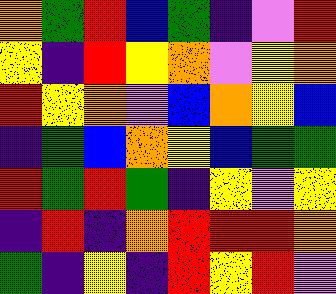[["orange", "green", "red", "blue", "green", "indigo", "violet", "red"], ["yellow", "indigo", "red", "yellow", "orange", "violet", "yellow", "orange"], ["red", "yellow", "orange", "violet", "blue", "orange", "yellow", "blue"], ["indigo", "green", "blue", "orange", "yellow", "blue", "green", "green"], ["red", "green", "red", "green", "indigo", "yellow", "violet", "yellow"], ["indigo", "red", "indigo", "orange", "red", "red", "red", "orange"], ["green", "indigo", "yellow", "indigo", "red", "yellow", "red", "violet"]]